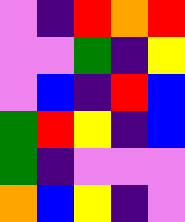[["violet", "indigo", "red", "orange", "red"], ["violet", "violet", "green", "indigo", "yellow"], ["violet", "blue", "indigo", "red", "blue"], ["green", "red", "yellow", "indigo", "blue"], ["green", "indigo", "violet", "violet", "violet"], ["orange", "blue", "yellow", "indigo", "violet"]]